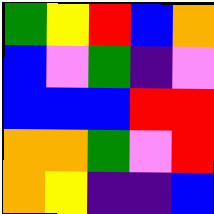[["green", "yellow", "red", "blue", "orange"], ["blue", "violet", "green", "indigo", "violet"], ["blue", "blue", "blue", "red", "red"], ["orange", "orange", "green", "violet", "red"], ["orange", "yellow", "indigo", "indigo", "blue"]]